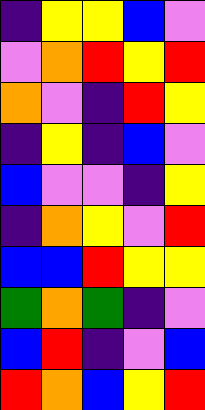[["indigo", "yellow", "yellow", "blue", "violet"], ["violet", "orange", "red", "yellow", "red"], ["orange", "violet", "indigo", "red", "yellow"], ["indigo", "yellow", "indigo", "blue", "violet"], ["blue", "violet", "violet", "indigo", "yellow"], ["indigo", "orange", "yellow", "violet", "red"], ["blue", "blue", "red", "yellow", "yellow"], ["green", "orange", "green", "indigo", "violet"], ["blue", "red", "indigo", "violet", "blue"], ["red", "orange", "blue", "yellow", "red"]]